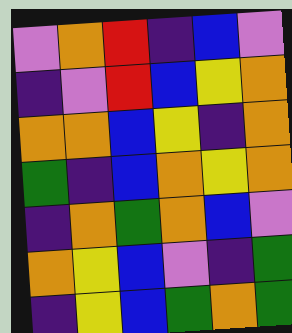[["violet", "orange", "red", "indigo", "blue", "violet"], ["indigo", "violet", "red", "blue", "yellow", "orange"], ["orange", "orange", "blue", "yellow", "indigo", "orange"], ["green", "indigo", "blue", "orange", "yellow", "orange"], ["indigo", "orange", "green", "orange", "blue", "violet"], ["orange", "yellow", "blue", "violet", "indigo", "green"], ["indigo", "yellow", "blue", "green", "orange", "green"]]